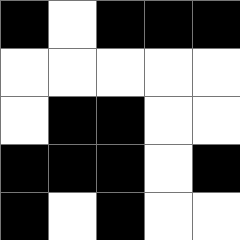[["black", "white", "black", "black", "black"], ["white", "white", "white", "white", "white"], ["white", "black", "black", "white", "white"], ["black", "black", "black", "white", "black"], ["black", "white", "black", "white", "white"]]